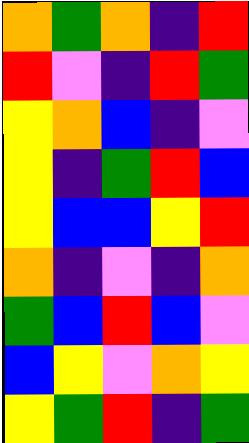[["orange", "green", "orange", "indigo", "red"], ["red", "violet", "indigo", "red", "green"], ["yellow", "orange", "blue", "indigo", "violet"], ["yellow", "indigo", "green", "red", "blue"], ["yellow", "blue", "blue", "yellow", "red"], ["orange", "indigo", "violet", "indigo", "orange"], ["green", "blue", "red", "blue", "violet"], ["blue", "yellow", "violet", "orange", "yellow"], ["yellow", "green", "red", "indigo", "green"]]